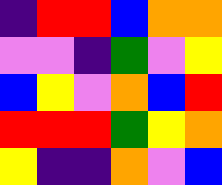[["indigo", "red", "red", "blue", "orange", "orange"], ["violet", "violet", "indigo", "green", "violet", "yellow"], ["blue", "yellow", "violet", "orange", "blue", "red"], ["red", "red", "red", "green", "yellow", "orange"], ["yellow", "indigo", "indigo", "orange", "violet", "blue"]]